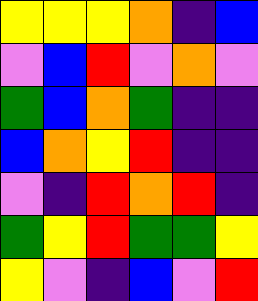[["yellow", "yellow", "yellow", "orange", "indigo", "blue"], ["violet", "blue", "red", "violet", "orange", "violet"], ["green", "blue", "orange", "green", "indigo", "indigo"], ["blue", "orange", "yellow", "red", "indigo", "indigo"], ["violet", "indigo", "red", "orange", "red", "indigo"], ["green", "yellow", "red", "green", "green", "yellow"], ["yellow", "violet", "indigo", "blue", "violet", "red"]]